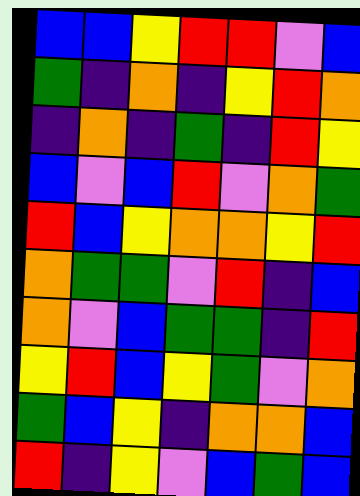[["blue", "blue", "yellow", "red", "red", "violet", "blue"], ["green", "indigo", "orange", "indigo", "yellow", "red", "orange"], ["indigo", "orange", "indigo", "green", "indigo", "red", "yellow"], ["blue", "violet", "blue", "red", "violet", "orange", "green"], ["red", "blue", "yellow", "orange", "orange", "yellow", "red"], ["orange", "green", "green", "violet", "red", "indigo", "blue"], ["orange", "violet", "blue", "green", "green", "indigo", "red"], ["yellow", "red", "blue", "yellow", "green", "violet", "orange"], ["green", "blue", "yellow", "indigo", "orange", "orange", "blue"], ["red", "indigo", "yellow", "violet", "blue", "green", "blue"]]